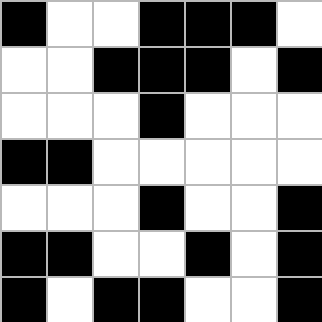[["black", "white", "white", "black", "black", "black", "white"], ["white", "white", "black", "black", "black", "white", "black"], ["white", "white", "white", "black", "white", "white", "white"], ["black", "black", "white", "white", "white", "white", "white"], ["white", "white", "white", "black", "white", "white", "black"], ["black", "black", "white", "white", "black", "white", "black"], ["black", "white", "black", "black", "white", "white", "black"]]